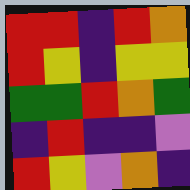[["red", "red", "indigo", "red", "orange"], ["red", "yellow", "indigo", "yellow", "yellow"], ["green", "green", "red", "orange", "green"], ["indigo", "red", "indigo", "indigo", "violet"], ["red", "yellow", "violet", "orange", "indigo"]]